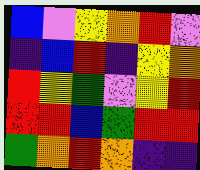[["blue", "violet", "yellow", "orange", "red", "violet"], ["indigo", "blue", "red", "indigo", "yellow", "orange"], ["red", "yellow", "green", "violet", "yellow", "red"], ["red", "red", "blue", "green", "red", "red"], ["green", "orange", "red", "orange", "indigo", "indigo"]]